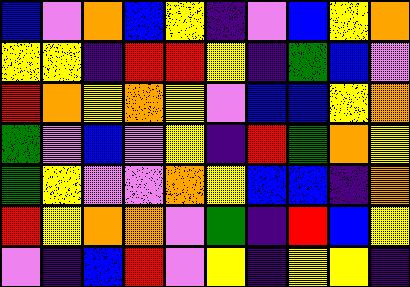[["blue", "violet", "orange", "blue", "yellow", "indigo", "violet", "blue", "yellow", "orange"], ["yellow", "yellow", "indigo", "red", "red", "yellow", "indigo", "green", "blue", "violet"], ["red", "orange", "yellow", "orange", "yellow", "violet", "blue", "blue", "yellow", "orange"], ["green", "violet", "blue", "violet", "yellow", "indigo", "red", "green", "orange", "yellow"], ["green", "yellow", "violet", "violet", "orange", "yellow", "blue", "blue", "indigo", "orange"], ["red", "yellow", "orange", "orange", "violet", "green", "indigo", "red", "blue", "yellow"], ["violet", "indigo", "blue", "red", "violet", "yellow", "indigo", "yellow", "yellow", "indigo"]]